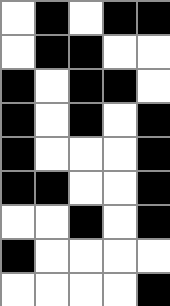[["white", "black", "white", "black", "black"], ["white", "black", "black", "white", "white"], ["black", "white", "black", "black", "white"], ["black", "white", "black", "white", "black"], ["black", "white", "white", "white", "black"], ["black", "black", "white", "white", "black"], ["white", "white", "black", "white", "black"], ["black", "white", "white", "white", "white"], ["white", "white", "white", "white", "black"]]